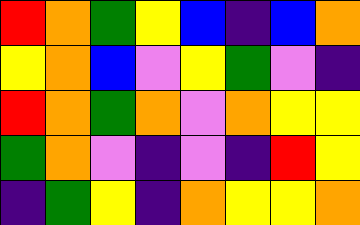[["red", "orange", "green", "yellow", "blue", "indigo", "blue", "orange"], ["yellow", "orange", "blue", "violet", "yellow", "green", "violet", "indigo"], ["red", "orange", "green", "orange", "violet", "orange", "yellow", "yellow"], ["green", "orange", "violet", "indigo", "violet", "indigo", "red", "yellow"], ["indigo", "green", "yellow", "indigo", "orange", "yellow", "yellow", "orange"]]